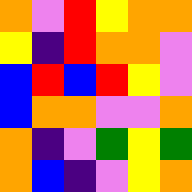[["orange", "violet", "red", "yellow", "orange", "orange"], ["yellow", "indigo", "red", "orange", "orange", "violet"], ["blue", "red", "blue", "red", "yellow", "violet"], ["blue", "orange", "orange", "violet", "violet", "orange"], ["orange", "indigo", "violet", "green", "yellow", "green"], ["orange", "blue", "indigo", "violet", "yellow", "orange"]]